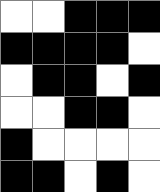[["white", "white", "black", "black", "black"], ["black", "black", "black", "black", "white"], ["white", "black", "black", "white", "black"], ["white", "white", "black", "black", "white"], ["black", "white", "white", "white", "white"], ["black", "black", "white", "black", "white"]]